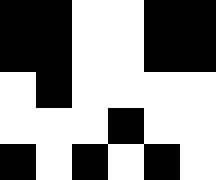[["black", "black", "white", "white", "black", "black"], ["black", "black", "white", "white", "black", "black"], ["white", "black", "white", "white", "white", "white"], ["white", "white", "white", "black", "white", "white"], ["black", "white", "black", "white", "black", "white"]]